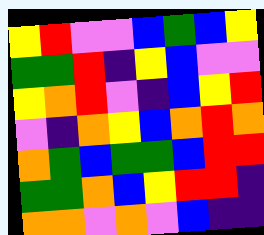[["yellow", "red", "violet", "violet", "blue", "green", "blue", "yellow"], ["green", "green", "red", "indigo", "yellow", "blue", "violet", "violet"], ["yellow", "orange", "red", "violet", "indigo", "blue", "yellow", "red"], ["violet", "indigo", "orange", "yellow", "blue", "orange", "red", "orange"], ["orange", "green", "blue", "green", "green", "blue", "red", "red"], ["green", "green", "orange", "blue", "yellow", "red", "red", "indigo"], ["orange", "orange", "violet", "orange", "violet", "blue", "indigo", "indigo"]]